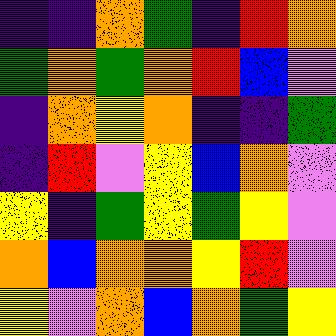[["indigo", "indigo", "orange", "green", "indigo", "red", "orange"], ["green", "orange", "green", "orange", "red", "blue", "violet"], ["indigo", "orange", "yellow", "orange", "indigo", "indigo", "green"], ["indigo", "red", "violet", "yellow", "blue", "orange", "violet"], ["yellow", "indigo", "green", "yellow", "green", "yellow", "violet"], ["orange", "blue", "orange", "orange", "yellow", "red", "violet"], ["yellow", "violet", "orange", "blue", "orange", "green", "yellow"]]